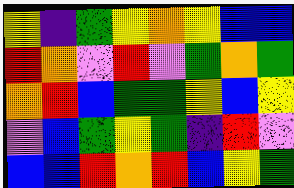[["yellow", "indigo", "green", "yellow", "orange", "yellow", "blue", "blue"], ["red", "orange", "violet", "red", "violet", "green", "orange", "green"], ["orange", "red", "blue", "green", "green", "yellow", "blue", "yellow"], ["violet", "blue", "green", "yellow", "green", "indigo", "red", "violet"], ["blue", "blue", "red", "orange", "red", "blue", "yellow", "green"]]